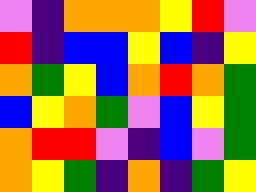[["violet", "indigo", "orange", "orange", "orange", "yellow", "red", "violet"], ["red", "indigo", "blue", "blue", "yellow", "blue", "indigo", "yellow"], ["orange", "green", "yellow", "blue", "orange", "red", "orange", "green"], ["blue", "yellow", "orange", "green", "violet", "blue", "yellow", "green"], ["orange", "red", "red", "violet", "indigo", "blue", "violet", "green"], ["orange", "yellow", "green", "indigo", "orange", "indigo", "green", "yellow"]]